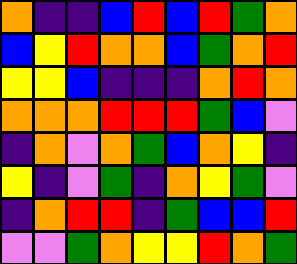[["orange", "indigo", "indigo", "blue", "red", "blue", "red", "green", "orange"], ["blue", "yellow", "red", "orange", "orange", "blue", "green", "orange", "red"], ["yellow", "yellow", "blue", "indigo", "indigo", "indigo", "orange", "red", "orange"], ["orange", "orange", "orange", "red", "red", "red", "green", "blue", "violet"], ["indigo", "orange", "violet", "orange", "green", "blue", "orange", "yellow", "indigo"], ["yellow", "indigo", "violet", "green", "indigo", "orange", "yellow", "green", "violet"], ["indigo", "orange", "red", "red", "indigo", "green", "blue", "blue", "red"], ["violet", "violet", "green", "orange", "yellow", "yellow", "red", "orange", "green"]]